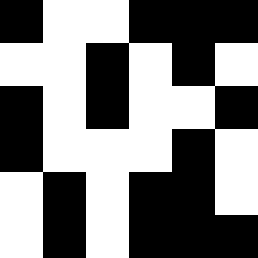[["black", "white", "white", "black", "black", "black"], ["white", "white", "black", "white", "black", "white"], ["black", "white", "black", "white", "white", "black"], ["black", "white", "white", "white", "black", "white"], ["white", "black", "white", "black", "black", "white"], ["white", "black", "white", "black", "black", "black"]]